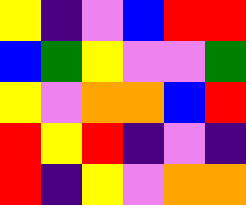[["yellow", "indigo", "violet", "blue", "red", "red"], ["blue", "green", "yellow", "violet", "violet", "green"], ["yellow", "violet", "orange", "orange", "blue", "red"], ["red", "yellow", "red", "indigo", "violet", "indigo"], ["red", "indigo", "yellow", "violet", "orange", "orange"]]